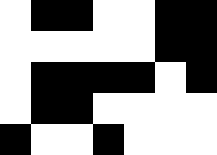[["white", "black", "black", "white", "white", "black", "black"], ["white", "white", "white", "white", "white", "black", "black"], ["white", "black", "black", "black", "black", "white", "black"], ["white", "black", "black", "white", "white", "white", "white"], ["black", "white", "white", "black", "white", "white", "white"]]